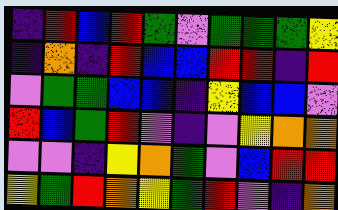[["indigo", "red", "blue", "red", "green", "violet", "green", "green", "green", "yellow"], ["indigo", "orange", "indigo", "red", "blue", "blue", "red", "red", "indigo", "red"], ["violet", "green", "green", "blue", "blue", "indigo", "yellow", "blue", "blue", "violet"], ["red", "blue", "green", "red", "violet", "indigo", "violet", "yellow", "orange", "orange"], ["violet", "violet", "indigo", "yellow", "orange", "green", "violet", "blue", "red", "red"], ["yellow", "green", "red", "orange", "yellow", "green", "red", "violet", "indigo", "orange"]]